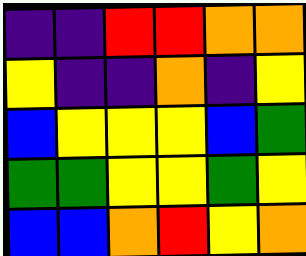[["indigo", "indigo", "red", "red", "orange", "orange"], ["yellow", "indigo", "indigo", "orange", "indigo", "yellow"], ["blue", "yellow", "yellow", "yellow", "blue", "green"], ["green", "green", "yellow", "yellow", "green", "yellow"], ["blue", "blue", "orange", "red", "yellow", "orange"]]